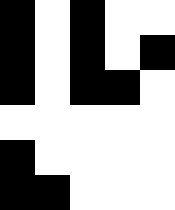[["black", "white", "black", "white", "white"], ["black", "white", "black", "white", "black"], ["black", "white", "black", "black", "white"], ["white", "white", "white", "white", "white"], ["black", "white", "white", "white", "white"], ["black", "black", "white", "white", "white"]]